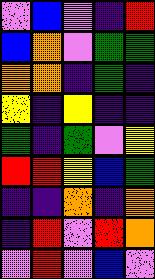[["violet", "blue", "violet", "indigo", "red"], ["blue", "orange", "violet", "green", "green"], ["orange", "orange", "indigo", "green", "indigo"], ["yellow", "indigo", "yellow", "indigo", "indigo"], ["green", "indigo", "green", "violet", "yellow"], ["red", "red", "yellow", "blue", "green"], ["indigo", "indigo", "orange", "indigo", "orange"], ["indigo", "red", "violet", "red", "orange"], ["violet", "red", "violet", "blue", "violet"]]